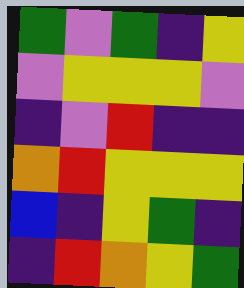[["green", "violet", "green", "indigo", "yellow"], ["violet", "yellow", "yellow", "yellow", "violet"], ["indigo", "violet", "red", "indigo", "indigo"], ["orange", "red", "yellow", "yellow", "yellow"], ["blue", "indigo", "yellow", "green", "indigo"], ["indigo", "red", "orange", "yellow", "green"]]